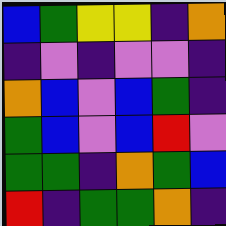[["blue", "green", "yellow", "yellow", "indigo", "orange"], ["indigo", "violet", "indigo", "violet", "violet", "indigo"], ["orange", "blue", "violet", "blue", "green", "indigo"], ["green", "blue", "violet", "blue", "red", "violet"], ["green", "green", "indigo", "orange", "green", "blue"], ["red", "indigo", "green", "green", "orange", "indigo"]]